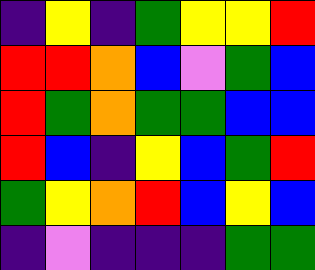[["indigo", "yellow", "indigo", "green", "yellow", "yellow", "red"], ["red", "red", "orange", "blue", "violet", "green", "blue"], ["red", "green", "orange", "green", "green", "blue", "blue"], ["red", "blue", "indigo", "yellow", "blue", "green", "red"], ["green", "yellow", "orange", "red", "blue", "yellow", "blue"], ["indigo", "violet", "indigo", "indigo", "indigo", "green", "green"]]